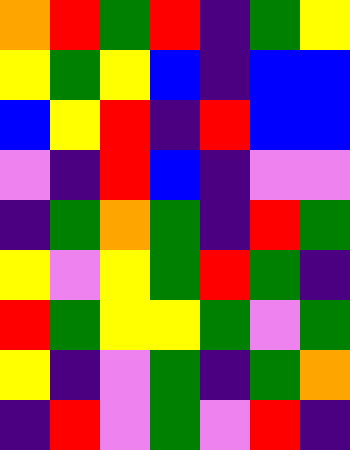[["orange", "red", "green", "red", "indigo", "green", "yellow"], ["yellow", "green", "yellow", "blue", "indigo", "blue", "blue"], ["blue", "yellow", "red", "indigo", "red", "blue", "blue"], ["violet", "indigo", "red", "blue", "indigo", "violet", "violet"], ["indigo", "green", "orange", "green", "indigo", "red", "green"], ["yellow", "violet", "yellow", "green", "red", "green", "indigo"], ["red", "green", "yellow", "yellow", "green", "violet", "green"], ["yellow", "indigo", "violet", "green", "indigo", "green", "orange"], ["indigo", "red", "violet", "green", "violet", "red", "indigo"]]